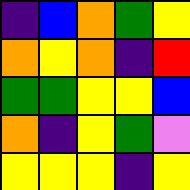[["indigo", "blue", "orange", "green", "yellow"], ["orange", "yellow", "orange", "indigo", "red"], ["green", "green", "yellow", "yellow", "blue"], ["orange", "indigo", "yellow", "green", "violet"], ["yellow", "yellow", "yellow", "indigo", "yellow"]]